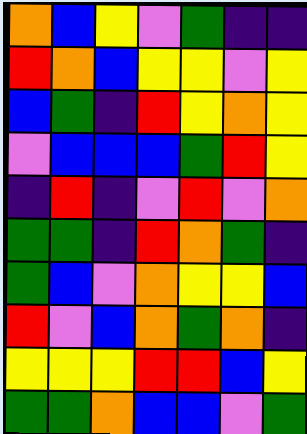[["orange", "blue", "yellow", "violet", "green", "indigo", "indigo"], ["red", "orange", "blue", "yellow", "yellow", "violet", "yellow"], ["blue", "green", "indigo", "red", "yellow", "orange", "yellow"], ["violet", "blue", "blue", "blue", "green", "red", "yellow"], ["indigo", "red", "indigo", "violet", "red", "violet", "orange"], ["green", "green", "indigo", "red", "orange", "green", "indigo"], ["green", "blue", "violet", "orange", "yellow", "yellow", "blue"], ["red", "violet", "blue", "orange", "green", "orange", "indigo"], ["yellow", "yellow", "yellow", "red", "red", "blue", "yellow"], ["green", "green", "orange", "blue", "blue", "violet", "green"]]